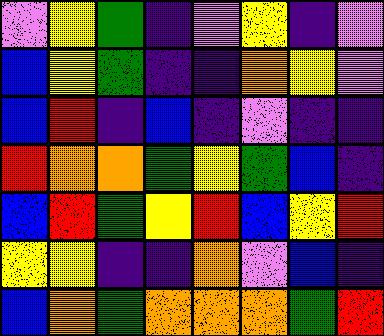[["violet", "yellow", "green", "indigo", "violet", "yellow", "indigo", "violet"], ["blue", "yellow", "green", "indigo", "indigo", "orange", "yellow", "violet"], ["blue", "red", "indigo", "blue", "indigo", "violet", "indigo", "indigo"], ["red", "orange", "orange", "green", "yellow", "green", "blue", "indigo"], ["blue", "red", "green", "yellow", "red", "blue", "yellow", "red"], ["yellow", "yellow", "indigo", "indigo", "orange", "violet", "blue", "indigo"], ["blue", "orange", "green", "orange", "orange", "orange", "green", "red"]]